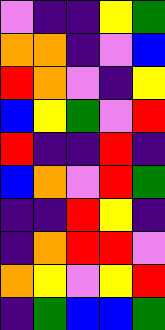[["violet", "indigo", "indigo", "yellow", "green"], ["orange", "orange", "indigo", "violet", "blue"], ["red", "orange", "violet", "indigo", "yellow"], ["blue", "yellow", "green", "violet", "red"], ["red", "indigo", "indigo", "red", "indigo"], ["blue", "orange", "violet", "red", "green"], ["indigo", "indigo", "red", "yellow", "indigo"], ["indigo", "orange", "red", "red", "violet"], ["orange", "yellow", "violet", "yellow", "red"], ["indigo", "green", "blue", "blue", "green"]]